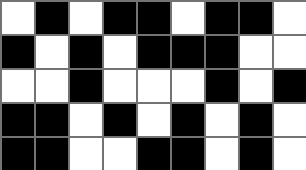[["white", "black", "white", "black", "black", "white", "black", "black", "white"], ["black", "white", "black", "white", "black", "black", "black", "white", "white"], ["white", "white", "black", "white", "white", "white", "black", "white", "black"], ["black", "black", "white", "black", "white", "black", "white", "black", "white"], ["black", "black", "white", "white", "black", "black", "white", "black", "white"]]